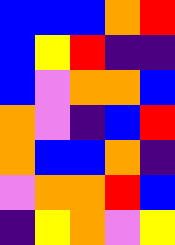[["blue", "blue", "blue", "orange", "red"], ["blue", "yellow", "red", "indigo", "indigo"], ["blue", "violet", "orange", "orange", "blue"], ["orange", "violet", "indigo", "blue", "red"], ["orange", "blue", "blue", "orange", "indigo"], ["violet", "orange", "orange", "red", "blue"], ["indigo", "yellow", "orange", "violet", "yellow"]]